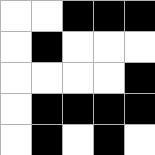[["white", "white", "black", "black", "black"], ["white", "black", "white", "white", "white"], ["white", "white", "white", "white", "black"], ["white", "black", "black", "black", "black"], ["white", "black", "white", "black", "white"]]